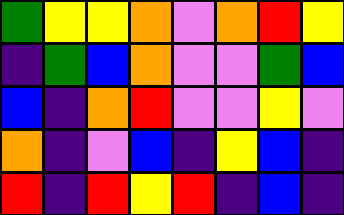[["green", "yellow", "yellow", "orange", "violet", "orange", "red", "yellow"], ["indigo", "green", "blue", "orange", "violet", "violet", "green", "blue"], ["blue", "indigo", "orange", "red", "violet", "violet", "yellow", "violet"], ["orange", "indigo", "violet", "blue", "indigo", "yellow", "blue", "indigo"], ["red", "indigo", "red", "yellow", "red", "indigo", "blue", "indigo"]]